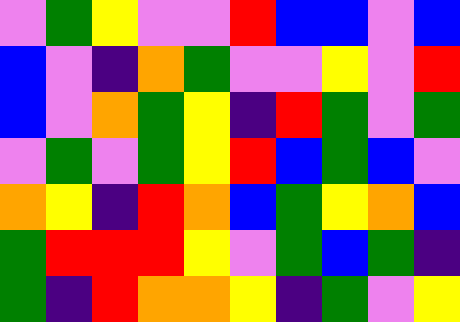[["violet", "green", "yellow", "violet", "violet", "red", "blue", "blue", "violet", "blue"], ["blue", "violet", "indigo", "orange", "green", "violet", "violet", "yellow", "violet", "red"], ["blue", "violet", "orange", "green", "yellow", "indigo", "red", "green", "violet", "green"], ["violet", "green", "violet", "green", "yellow", "red", "blue", "green", "blue", "violet"], ["orange", "yellow", "indigo", "red", "orange", "blue", "green", "yellow", "orange", "blue"], ["green", "red", "red", "red", "yellow", "violet", "green", "blue", "green", "indigo"], ["green", "indigo", "red", "orange", "orange", "yellow", "indigo", "green", "violet", "yellow"]]